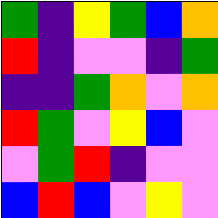[["green", "indigo", "yellow", "green", "blue", "orange"], ["red", "indigo", "violet", "violet", "indigo", "green"], ["indigo", "indigo", "green", "orange", "violet", "orange"], ["red", "green", "violet", "yellow", "blue", "violet"], ["violet", "green", "red", "indigo", "violet", "violet"], ["blue", "red", "blue", "violet", "yellow", "violet"]]